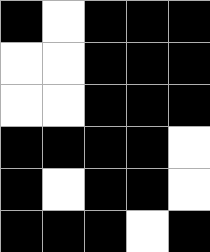[["black", "white", "black", "black", "black"], ["white", "white", "black", "black", "black"], ["white", "white", "black", "black", "black"], ["black", "black", "black", "black", "white"], ["black", "white", "black", "black", "white"], ["black", "black", "black", "white", "black"]]